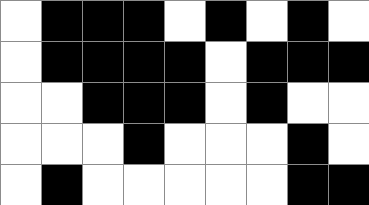[["white", "black", "black", "black", "white", "black", "white", "black", "white"], ["white", "black", "black", "black", "black", "white", "black", "black", "black"], ["white", "white", "black", "black", "black", "white", "black", "white", "white"], ["white", "white", "white", "black", "white", "white", "white", "black", "white"], ["white", "black", "white", "white", "white", "white", "white", "black", "black"]]